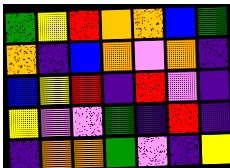[["green", "yellow", "red", "orange", "orange", "blue", "green"], ["orange", "indigo", "blue", "orange", "violet", "orange", "indigo"], ["blue", "yellow", "red", "indigo", "red", "violet", "indigo"], ["yellow", "violet", "violet", "green", "indigo", "red", "indigo"], ["indigo", "orange", "orange", "green", "violet", "indigo", "yellow"]]